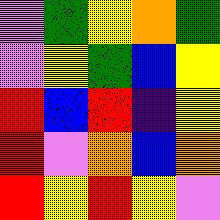[["violet", "green", "yellow", "orange", "green"], ["violet", "yellow", "green", "blue", "yellow"], ["red", "blue", "red", "indigo", "yellow"], ["red", "violet", "orange", "blue", "orange"], ["red", "yellow", "red", "yellow", "violet"]]